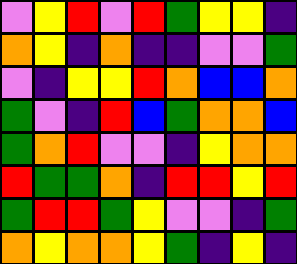[["violet", "yellow", "red", "violet", "red", "green", "yellow", "yellow", "indigo"], ["orange", "yellow", "indigo", "orange", "indigo", "indigo", "violet", "violet", "green"], ["violet", "indigo", "yellow", "yellow", "red", "orange", "blue", "blue", "orange"], ["green", "violet", "indigo", "red", "blue", "green", "orange", "orange", "blue"], ["green", "orange", "red", "violet", "violet", "indigo", "yellow", "orange", "orange"], ["red", "green", "green", "orange", "indigo", "red", "red", "yellow", "red"], ["green", "red", "red", "green", "yellow", "violet", "violet", "indigo", "green"], ["orange", "yellow", "orange", "orange", "yellow", "green", "indigo", "yellow", "indigo"]]